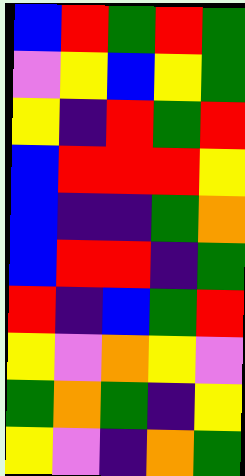[["blue", "red", "green", "red", "green"], ["violet", "yellow", "blue", "yellow", "green"], ["yellow", "indigo", "red", "green", "red"], ["blue", "red", "red", "red", "yellow"], ["blue", "indigo", "indigo", "green", "orange"], ["blue", "red", "red", "indigo", "green"], ["red", "indigo", "blue", "green", "red"], ["yellow", "violet", "orange", "yellow", "violet"], ["green", "orange", "green", "indigo", "yellow"], ["yellow", "violet", "indigo", "orange", "green"]]